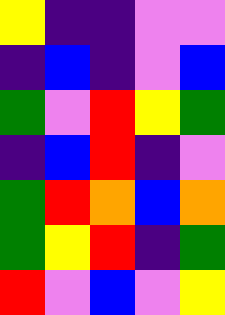[["yellow", "indigo", "indigo", "violet", "violet"], ["indigo", "blue", "indigo", "violet", "blue"], ["green", "violet", "red", "yellow", "green"], ["indigo", "blue", "red", "indigo", "violet"], ["green", "red", "orange", "blue", "orange"], ["green", "yellow", "red", "indigo", "green"], ["red", "violet", "blue", "violet", "yellow"]]